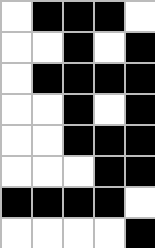[["white", "black", "black", "black", "white"], ["white", "white", "black", "white", "black"], ["white", "black", "black", "black", "black"], ["white", "white", "black", "white", "black"], ["white", "white", "black", "black", "black"], ["white", "white", "white", "black", "black"], ["black", "black", "black", "black", "white"], ["white", "white", "white", "white", "black"]]